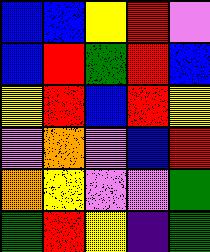[["blue", "blue", "yellow", "red", "violet"], ["blue", "red", "green", "red", "blue"], ["yellow", "red", "blue", "red", "yellow"], ["violet", "orange", "violet", "blue", "red"], ["orange", "yellow", "violet", "violet", "green"], ["green", "red", "yellow", "indigo", "green"]]